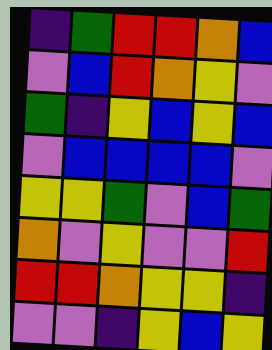[["indigo", "green", "red", "red", "orange", "blue"], ["violet", "blue", "red", "orange", "yellow", "violet"], ["green", "indigo", "yellow", "blue", "yellow", "blue"], ["violet", "blue", "blue", "blue", "blue", "violet"], ["yellow", "yellow", "green", "violet", "blue", "green"], ["orange", "violet", "yellow", "violet", "violet", "red"], ["red", "red", "orange", "yellow", "yellow", "indigo"], ["violet", "violet", "indigo", "yellow", "blue", "yellow"]]